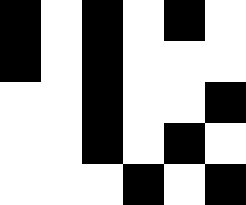[["black", "white", "black", "white", "black", "white"], ["black", "white", "black", "white", "white", "white"], ["white", "white", "black", "white", "white", "black"], ["white", "white", "black", "white", "black", "white"], ["white", "white", "white", "black", "white", "black"]]